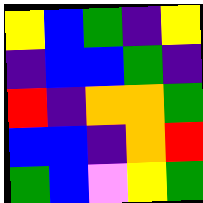[["yellow", "blue", "green", "indigo", "yellow"], ["indigo", "blue", "blue", "green", "indigo"], ["red", "indigo", "orange", "orange", "green"], ["blue", "blue", "indigo", "orange", "red"], ["green", "blue", "violet", "yellow", "green"]]